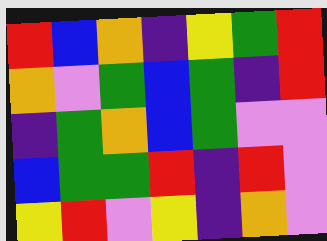[["red", "blue", "orange", "indigo", "yellow", "green", "red"], ["orange", "violet", "green", "blue", "green", "indigo", "red"], ["indigo", "green", "orange", "blue", "green", "violet", "violet"], ["blue", "green", "green", "red", "indigo", "red", "violet"], ["yellow", "red", "violet", "yellow", "indigo", "orange", "violet"]]